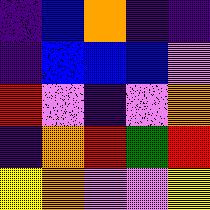[["indigo", "blue", "orange", "indigo", "indigo"], ["indigo", "blue", "blue", "blue", "violet"], ["red", "violet", "indigo", "violet", "orange"], ["indigo", "orange", "red", "green", "red"], ["yellow", "orange", "violet", "violet", "yellow"]]